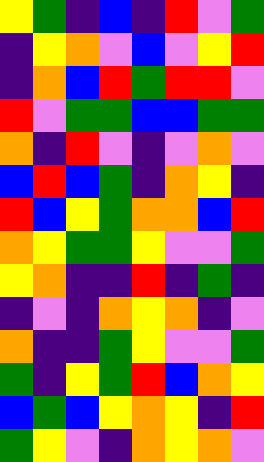[["yellow", "green", "indigo", "blue", "indigo", "red", "violet", "green"], ["indigo", "yellow", "orange", "violet", "blue", "violet", "yellow", "red"], ["indigo", "orange", "blue", "red", "green", "red", "red", "violet"], ["red", "violet", "green", "green", "blue", "blue", "green", "green"], ["orange", "indigo", "red", "violet", "indigo", "violet", "orange", "violet"], ["blue", "red", "blue", "green", "indigo", "orange", "yellow", "indigo"], ["red", "blue", "yellow", "green", "orange", "orange", "blue", "red"], ["orange", "yellow", "green", "green", "yellow", "violet", "violet", "green"], ["yellow", "orange", "indigo", "indigo", "red", "indigo", "green", "indigo"], ["indigo", "violet", "indigo", "orange", "yellow", "orange", "indigo", "violet"], ["orange", "indigo", "indigo", "green", "yellow", "violet", "violet", "green"], ["green", "indigo", "yellow", "green", "red", "blue", "orange", "yellow"], ["blue", "green", "blue", "yellow", "orange", "yellow", "indigo", "red"], ["green", "yellow", "violet", "indigo", "orange", "yellow", "orange", "violet"]]